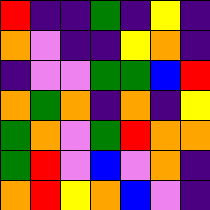[["red", "indigo", "indigo", "green", "indigo", "yellow", "indigo"], ["orange", "violet", "indigo", "indigo", "yellow", "orange", "indigo"], ["indigo", "violet", "violet", "green", "green", "blue", "red"], ["orange", "green", "orange", "indigo", "orange", "indigo", "yellow"], ["green", "orange", "violet", "green", "red", "orange", "orange"], ["green", "red", "violet", "blue", "violet", "orange", "indigo"], ["orange", "red", "yellow", "orange", "blue", "violet", "indigo"]]